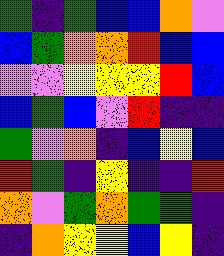[["green", "indigo", "green", "blue", "blue", "orange", "violet"], ["blue", "green", "orange", "orange", "red", "blue", "blue"], ["violet", "violet", "yellow", "yellow", "yellow", "red", "blue"], ["blue", "green", "blue", "violet", "red", "indigo", "indigo"], ["green", "violet", "orange", "indigo", "blue", "yellow", "blue"], ["red", "green", "indigo", "yellow", "indigo", "indigo", "red"], ["orange", "violet", "green", "orange", "green", "green", "indigo"], ["indigo", "orange", "yellow", "yellow", "blue", "yellow", "indigo"]]